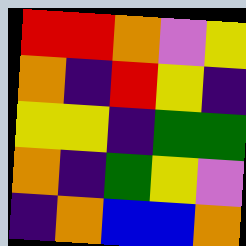[["red", "red", "orange", "violet", "yellow"], ["orange", "indigo", "red", "yellow", "indigo"], ["yellow", "yellow", "indigo", "green", "green"], ["orange", "indigo", "green", "yellow", "violet"], ["indigo", "orange", "blue", "blue", "orange"]]